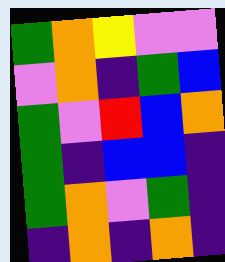[["green", "orange", "yellow", "violet", "violet"], ["violet", "orange", "indigo", "green", "blue"], ["green", "violet", "red", "blue", "orange"], ["green", "indigo", "blue", "blue", "indigo"], ["green", "orange", "violet", "green", "indigo"], ["indigo", "orange", "indigo", "orange", "indigo"]]